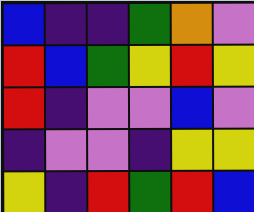[["blue", "indigo", "indigo", "green", "orange", "violet"], ["red", "blue", "green", "yellow", "red", "yellow"], ["red", "indigo", "violet", "violet", "blue", "violet"], ["indigo", "violet", "violet", "indigo", "yellow", "yellow"], ["yellow", "indigo", "red", "green", "red", "blue"]]